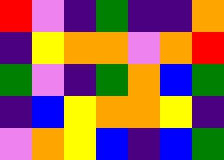[["red", "violet", "indigo", "green", "indigo", "indigo", "orange"], ["indigo", "yellow", "orange", "orange", "violet", "orange", "red"], ["green", "violet", "indigo", "green", "orange", "blue", "green"], ["indigo", "blue", "yellow", "orange", "orange", "yellow", "indigo"], ["violet", "orange", "yellow", "blue", "indigo", "blue", "green"]]